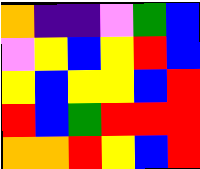[["orange", "indigo", "indigo", "violet", "green", "blue"], ["violet", "yellow", "blue", "yellow", "red", "blue"], ["yellow", "blue", "yellow", "yellow", "blue", "red"], ["red", "blue", "green", "red", "red", "red"], ["orange", "orange", "red", "yellow", "blue", "red"]]